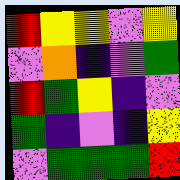[["red", "yellow", "yellow", "violet", "yellow"], ["violet", "orange", "indigo", "violet", "green"], ["red", "green", "yellow", "indigo", "violet"], ["green", "indigo", "violet", "indigo", "yellow"], ["violet", "green", "green", "green", "red"]]